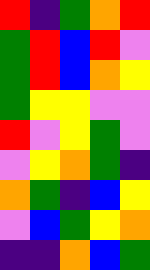[["red", "indigo", "green", "orange", "red"], ["green", "red", "blue", "red", "violet"], ["green", "red", "blue", "orange", "yellow"], ["green", "yellow", "yellow", "violet", "violet"], ["red", "violet", "yellow", "green", "violet"], ["violet", "yellow", "orange", "green", "indigo"], ["orange", "green", "indigo", "blue", "yellow"], ["violet", "blue", "green", "yellow", "orange"], ["indigo", "indigo", "orange", "blue", "green"]]